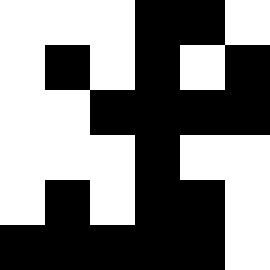[["white", "white", "white", "black", "black", "white"], ["white", "black", "white", "black", "white", "black"], ["white", "white", "black", "black", "black", "black"], ["white", "white", "white", "black", "white", "white"], ["white", "black", "white", "black", "black", "white"], ["black", "black", "black", "black", "black", "white"]]